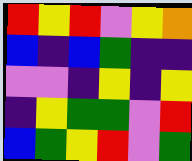[["red", "yellow", "red", "violet", "yellow", "orange"], ["blue", "indigo", "blue", "green", "indigo", "indigo"], ["violet", "violet", "indigo", "yellow", "indigo", "yellow"], ["indigo", "yellow", "green", "green", "violet", "red"], ["blue", "green", "yellow", "red", "violet", "green"]]